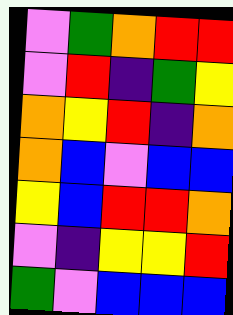[["violet", "green", "orange", "red", "red"], ["violet", "red", "indigo", "green", "yellow"], ["orange", "yellow", "red", "indigo", "orange"], ["orange", "blue", "violet", "blue", "blue"], ["yellow", "blue", "red", "red", "orange"], ["violet", "indigo", "yellow", "yellow", "red"], ["green", "violet", "blue", "blue", "blue"]]